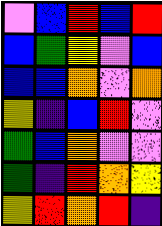[["violet", "blue", "red", "blue", "red"], ["blue", "green", "yellow", "violet", "blue"], ["blue", "blue", "orange", "violet", "orange"], ["yellow", "indigo", "blue", "red", "violet"], ["green", "blue", "orange", "violet", "violet"], ["green", "indigo", "red", "orange", "yellow"], ["yellow", "red", "orange", "red", "indigo"]]